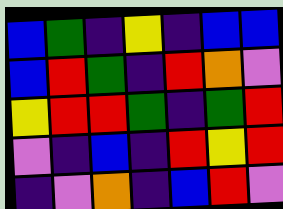[["blue", "green", "indigo", "yellow", "indigo", "blue", "blue"], ["blue", "red", "green", "indigo", "red", "orange", "violet"], ["yellow", "red", "red", "green", "indigo", "green", "red"], ["violet", "indigo", "blue", "indigo", "red", "yellow", "red"], ["indigo", "violet", "orange", "indigo", "blue", "red", "violet"]]